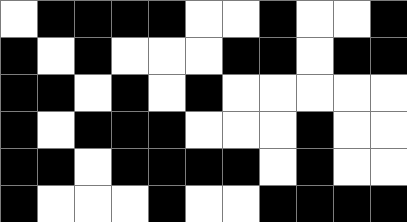[["white", "black", "black", "black", "black", "white", "white", "black", "white", "white", "black"], ["black", "white", "black", "white", "white", "white", "black", "black", "white", "black", "black"], ["black", "black", "white", "black", "white", "black", "white", "white", "white", "white", "white"], ["black", "white", "black", "black", "black", "white", "white", "white", "black", "white", "white"], ["black", "black", "white", "black", "black", "black", "black", "white", "black", "white", "white"], ["black", "white", "white", "white", "black", "white", "white", "black", "black", "black", "black"]]